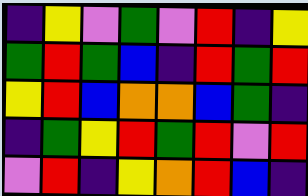[["indigo", "yellow", "violet", "green", "violet", "red", "indigo", "yellow"], ["green", "red", "green", "blue", "indigo", "red", "green", "red"], ["yellow", "red", "blue", "orange", "orange", "blue", "green", "indigo"], ["indigo", "green", "yellow", "red", "green", "red", "violet", "red"], ["violet", "red", "indigo", "yellow", "orange", "red", "blue", "indigo"]]